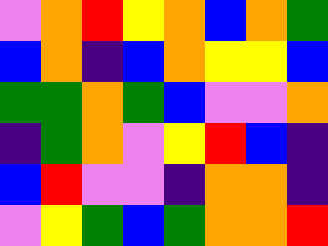[["violet", "orange", "red", "yellow", "orange", "blue", "orange", "green"], ["blue", "orange", "indigo", "blue", "orange", "yellow", "yellow", "blue"], ["green", "green", "orange", "green", "blue", "violet", "violet", "orange"], ["indigo", "green", "orange", "violet", "yellow", "red", "blue", "indigo"], ["blue", "red", "violet", "violet", "indigo", "orange", "orange", "indigo"], ["violet", "yellow", "green", "blue", "green", "orange", "orange", "red"]]